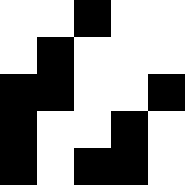[["white", "white", "black", "white", "white"], ["white", "black", "white", "white", "white"], ["black", "black", "white", "white", "black"], ["black", "white", "white", "black", "white"], ["black", "white", "black", "black", "white"]]